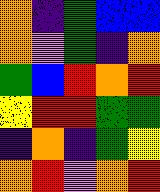[["orange", "indigo", "green", "blue", "blue"], ["orange", "violet", "green", "indigo", "orange"], ["green", "blue", "red", "orange", "red"], ["yellow", "red", "red", "green", "green"], ["indigo", "orange", "indigo", "green", "yellow"], ["orange", "red", "violet", "orange", "red"]]